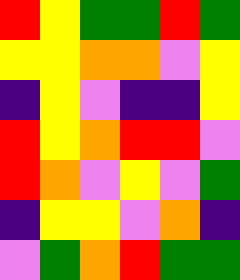[["red", "yellow", "green", "green", "red", "green"], ["yellow", "yellow", "orange", "orange", "violet", "yellow"], ["indigo", "yellow", "violet", "indigo", "indigo", "yellow"], ["red", "yellow", "orange", "red", "red", "violet"], ["red", "orange", "violet", "yellow", "violet", "green"], ["indigo", "yellow", "yellow", "violet", "orange", "indigo"], ["violet", "green", "orange", "red", "green", "green"]]